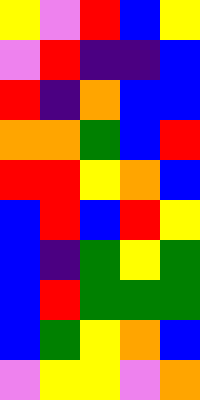[["yellow", "violet", "red", "blue", "yellow"], ["violet", "red", "indigo", "indigo", "blue"], ["red", "indigo", "orange", "blue", "blue"], ["orange", "orange", "green", "blue", "red"], ["red", "red", "yellow", "orange", "blue"], ["blue", "red", "blue", "red", "yellow"], ["blue", "indigo", "green", "yellow", "green"], ["blue", "red", "green", "green", "green"], ["blue", "green", "yellow", "orange", "blue"], ["violet", "yellow", "yellow", "violet", "orange"]]